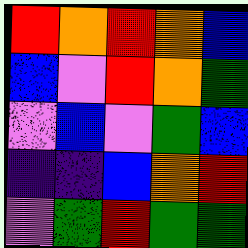[["red", "orange", "red", "orange", "blue"], ["blue", "violet", "red", "orange", "green"], ["violet", "blue", "violet", "green", "blue"], ["indigo", "indigo", "blue", "orange", "red"], ["violet", "green", "red", "green", "green"]]